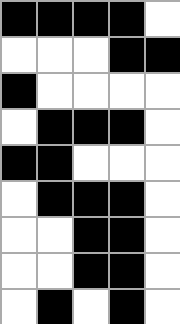[["black", "black", "black", "black", "white"], ["white", "white", "white", "black", "black"], ["black", "white", "white", "white", "white"], ["white", "black", "black", "black", "white"], ["black", "black", "white", "white", "white"], ["white", "black", "black", "black", "white"], ["white", "white", "black", "black", "white"], ["white", "white", "black", "black", "white"], ["white", "black", "white", "black", "white"]]